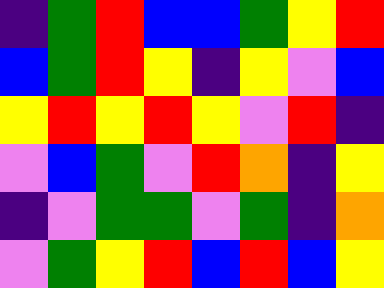[["indigo", "green", "red", "blue", "blue", "green", "yellow", "red"], ["blue", "green", "red", "yellow", "indigo", "yellow", "violet", "blue"], ["yellow", "red", "yellow", "red", "yellow", "violet", "red", "indigo"], ["violet", "blue", "green", "violet", "red", "orange", "indigo", "yellow"], ["indigo", "violet", "green", "green", "violet", "green", "indigo", "orange"], ["violet", "green", "yellow", "red", "blue", "red", "blue", "yellow"]]